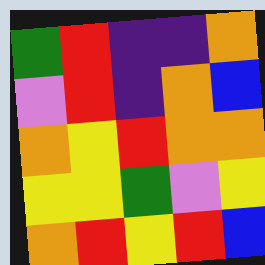[["green", "red", "indigo", "indigo", "orange"], ["violet", "red", "indigo", "orange", "blue"], ["orange", "yellow", "red", "orange", "orange"], ["yellow", "yellow", "green", "violet", "yellow"], ["orange", "red", "yellow", "red", "blue"]]